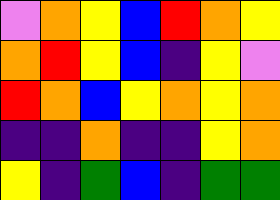[["violet", "orange", "yellow", "blue", "red", "orange", "yellow"], ["orange", "red", "yellow", "blue", "indigo", "yellow", "violet"], ["red", "orange", "blue", "yellow", "orange", "yellow", "orange"], ["indigo", "indigo", "orange", "indigo", "indigo", "yellow", "orange"], ["yellow", "indigo", "green", "blue", "indigo", "green", "green"]]